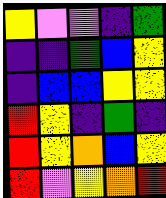[["yellow", "violet", "violet", "indigo", "green"], ["indigo", "indigo", "green", "blue", "yellow"], ["indigo", "blue", "blue", "yellow", "yellow"], ["red", "yellow", "indigo", "green", "indigo"], ["red", "yellow", "orange", "blue", "yellow"], ["red", "violet", "yellow", "orange", "red"]]